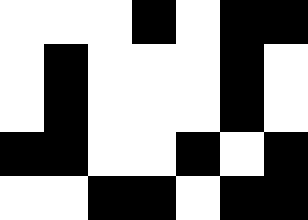[["white", "white", "white", "black", "white", "black", "black"], ["white", "black", "white", "white", "white", "black", "white"], ["white", "black", "white", "white", "white", "black", "white"], ["black", "black", "white", "white", "black", "white", "black"], ["white", "white", "black", "black", "white", "black", "black"]]